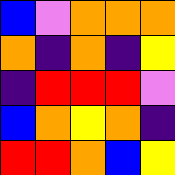[["blue", "violet", "orange", "orange", "orange"], ["orange", "indigo", "orange", "indigo", "yellow"], ["indigo", "red", "red", "red", "violet"], ["blue", "orange", "yellow", "orange", "indigo"], ["red", "red", "orange", "blue", "yellow"]]